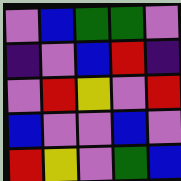[["violet", "blue", "green", "green", "violet"], ["indigo", "violet", "blue", "red", "indigo"], ["violet", "red", "yellow", "violet", "red"], ["blue", "violet", "violet", "blue", "violet"], ["red", "yellow", "violet", "green", "blue"]]